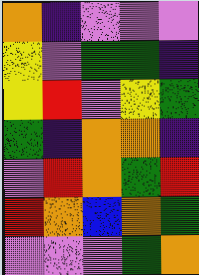[["orange", "indigo", "violet", "violet", "violet"], ["yellow", "violet", "green", "green", "indigo"], ["yellow", "red", "violet", "yellow", "green"], ["green", "indigo", "orange", "orange", "indigo"], ["violet", "red", "orange", "green", "red"], ["red", "orange", "blue", "orange", "green"], ["violet", "violet", "violet", "green", "orange"]]